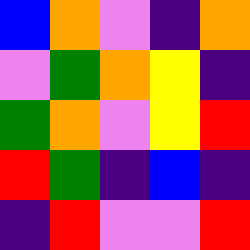[["blue", "orange", "violet", "indigo", "orange"], ["violet", "green", "orange", "yellow", "indigo"], ["green", "orange", "violet", "yellow", "red"], ["red", "green", "indigo", "blue", "indigo"], ["indigo", "red", "violet", "violet", "red"]]